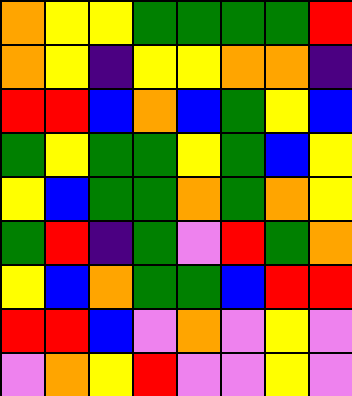[["orange", "yellow", "yellow", "green", "green", "green", "green", "red"], ["orange", "yellow", "indigo", "yellow", "yellow", "orange", "orange", "indigo"], ["red", "red", "blue", "orange", "blue", "green", "yellow", "blue"], ["green", "yellow", "green", "green", "yellow", "green", "blue", "yellow"], ["yellow", "blue", "green", "green", "orange", "green", "orange", "yellow"], ["green", "red", "indigo", "green", "violet", "red", "green", "orange"], ["yellow", "blue", "orange", "green", "green", "blue", "red", "red"], ["red", "red", "blue", "violet", "orange", "violet", "yellow", "violet"], ["violet", "orange", "yellow", "red", "violet", "violet", "yellow", "violet"]]